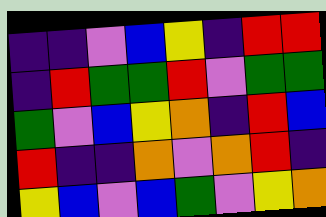[["indigo", "indigo", "violet", "blue", "yellow", "indigo", "red", "red"], ["indigo", "red", "green", "green", "red", "violet", "green", "green"], ["green", "violet", "blue", "yellow", "orange", "indigo", "red", "blue"], ["red", "indigo", "indigo", "orange", "violet", "orange", "red", "indigo"], ["yellow", "blue", "violet", "blue", "green", "violet", "yellow", "orange"]]